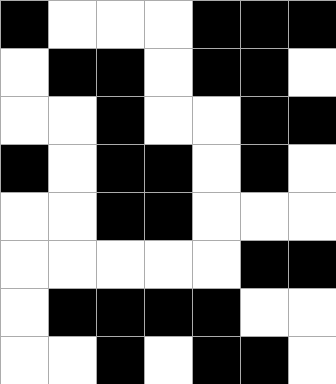[["black", "white", "white", "white", "black", "black", "black"], ["white", "black", "black", "white", "black", "black", "white"], ["white", "white", "black", "white", "white", "black", "black"], ["black", "white", "black", "black", "white", "black", "white"], ["white", "white", "black", "black", "white", "white", "white"], ["white", "white", "white", "white", "white", "black", "black"], ["white", "black", "black", "black", "black", "white", "white"], ["white", "white", "black", "white", "black", "black", "white"]]